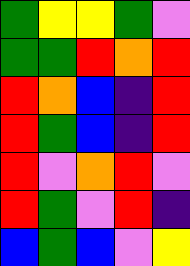[["green", "yellow", "yellow", "green", "violet"], ["green", "green", "red", "orange", "red"], ["red", "orange", "blue", "indigo", "red"], ["red", "green", "blue", "indigo", "red"], ["red", "violet", "orange", "red", "violet"], ["red", "green", "violet", "red", "indigo"], ["blue", "green", "blue", "violet", "yellow"]]